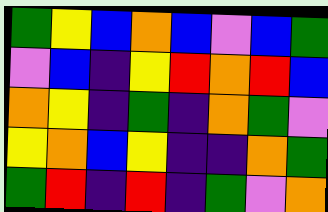[["green", "yellow", "blue", "orange", "blue", "violet", "blue", "green"], ["violet", "blue", "indigo", "yellow", "red", "orange", "red", "blue"], ["orange", "yellow", "indigo", "green", "indigo", "orange", "green", "violet"], ["yellow", "orange", "blue", "yellow", "indigo", "indigo", "orange", "green"], ["green", "red", "indigo", "red", "indigo", "green", "violet", "orange"]]